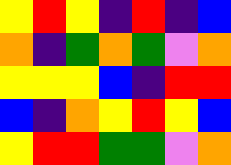[["yellow", "red", "yellow", "indigo", "red", "indigo", "blue"], ["orange", "indigo", "green", "orange", "green", "violet", "orange"], ["yellow", "yellow", "yellow", "blue", "indigo", "red", "red"], ["blue", "indigo", "orange", "yellow", "red", "yellow", "blue"], ["yellow", "red", "red", "green", "green", "violet", "orange"]]